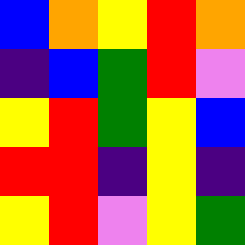[["blue", "orange", "yellow", "red", "orange"], ["indigo", "blue", "green", "red", "violet"], ["yellow", "red", "green", "yellow", "blue"], ["red", "red", "indigo", "yellow", "indigo"], ["yellow", "red", "violet", "yellow", "green"]]